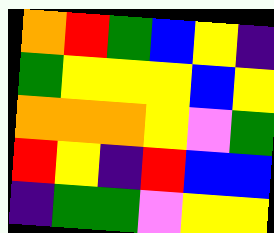[["orange", "red", "green", "blue", "yellow", "indigo"], ["green", "yellow", "yellow", "yellow", "blue", "yellow"], ["orange", "orange", "orange", "yellow", "violet", "green"], ["red", "yellow", "indigo", "red", "blue", "blue"], ["indigo", "green", "green", "violet", "yellow", "yellow"]]